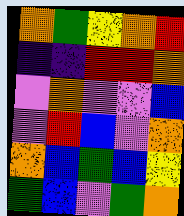[["orange", "green", "yellow", "orange", "red"], ["indigo", "indigo", "red", "red", "orange"], ["violet", "orange", "violet", "violet", "blue"], ["violet", "red", "blue", "violet", "orange"], ["orange", "blue", "green", "blue", "yellow"], ["green", "blue", "violet", "green", "orange"]]